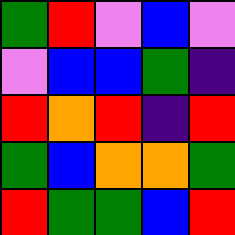[["green", "red", "violet", "blue", "violet"], ["violet", "blue", "blue", "green", "indigo"], ["red", "orange", "red", "indigo", "red"], ["green", "blue", "orange", "orange", "green"], ["red", "green", "green", "blue", "red"]]